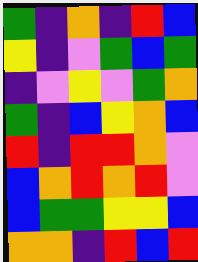[["green", "indigo", "orange", "indigo", "red", "blue"], ["yellow", "indigo", "violet", "green", "blue", "green"], ["indigo", "violet", "yellow", "violet", "green", "orange"], ["green", "indigo", "blue", "yellow", "orange", "blue"], ["red", "indigo", "red", "red", "orange", "violet"], ["blue", "orange", "red", "orange", "red", "violet"], ["blue", "green", "green", "yellow", "yellow", "blue"], ["orange", "orange", "indigo", "red", "blue", "red"]]